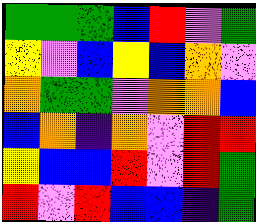[["green", "green", "green", "blue", "red", "violet", "green"], ["yellow", "violet", "blue", "yellow", "blue", "orange", "violet"], ["orange", "green", "green", "violet", "orange", "orange", "blue"], ["blue", "orange", "indigo", "orange", "violet", "red", "red"], ["yellow", "blue", "blue", "red", "violet", "red", "green"], ["red", "violet", "red", "blue", "blue", "indigo", "green"]]